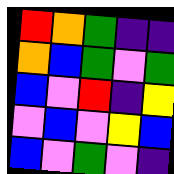[["red", "orange", "green", "indigo", "indigo"], ["orange", "blue", "green", "violet", "green"], ["blue", "violet", "red", "indigo", "yellow"], ["violet", "blue", "violet", "yellow", "blue"], ["blue", "violet", "green", "violet", "indigo"]]